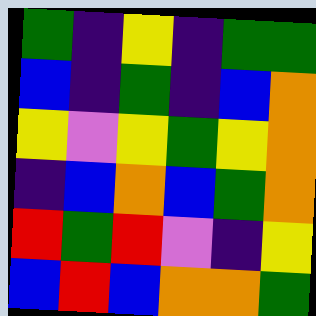[["green", "indigo", "yellow", "indigo", "green", "green"], ["blue", "indigo", "green", "indigo", "blue", "orange"], ["yellow", "violet", "yellow", "green", "yellow", "orange"], ["indigo", "blue", "orange", "blue", "green", "orange"], ["red", "green", "red", "violet", "indigo", "yellow"], ["blue", "red", "blue", "orange", "orange", "green"]]